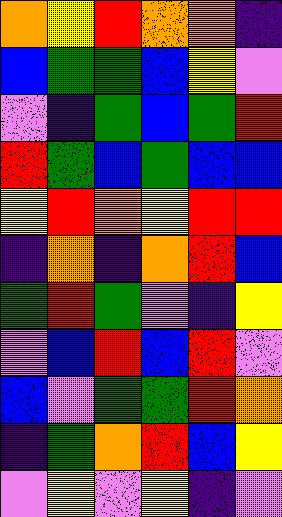[["orange", "yellow", "red", "orange", "orange", "indigo"], ["blue", "green", "green", "blue", "yellow", "violet"], ["violet", "indigo", "green", "blue", "green", "red"], ["red", "green", "blue", "green", "blue", "blue"], ["yellow", "red", "orange", "yellow", "red", "red"], ["indigo", "orange", "indigo", "orange", "red", "blue"], ["green", "red", "green", "violet", "indigo", "yellow"], ["violet", "blue", "red", "blue", "red", "violet"], ["blue", "violet", "green", "green", "red", "orange"], ["indigo", "green", "orange", "red", "blue", "yellow"], ["violet", "yellow", "violet", "yellow", "indigo", "violet"]]